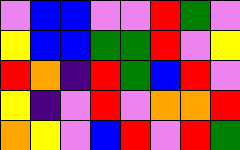[["violet", "blue", "blue", "violet", "violet", "red", "green", "violet"], ["yellow", "blue", "blue", "green", "green", "red", "violet", "yellow"], ["red", "orange", "indigo", "red", "green", "blue", "red", "violet"], ["yellow", "indigo", "violet", "red", "violet", "orange", "orange", "red"], ["orange", "yellow", "violet", "blue", "red", "violet", "red", "green"]]